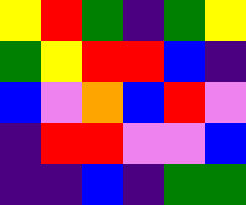[["yellow", "red", "green", "indigo", "green", "yellow"], ["green", "yellow", "red", "red", "blue", "indigo"], ["blue", "violet", "orange", "blue", "red", "violet"], ["indigo", "red", "red", "violet", "violet", "blue"], ["indigo", "indigo", "blue", "indigo", "green", "green"]]